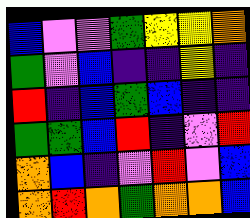[["blue", "violet", "violet", "green", "yellow", "yellow", "orange"], ["green", "violet", "blue", "indigo", "indigo", "yellow", "indigo"], ["red", "indigo", "blue", "green", "blue", "indigo", "indigo"], ["green", "green", "blue", "red", "indigo", "violet", "red"], ["orange", "blue", "indigo", "violet", "red", "violet", "blue"], ["orange", "red", "orange", "green", "orange", "orange", "blue"]]